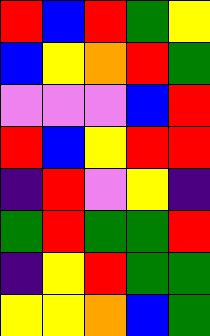[["red", "blue", "red", "green", "yellow"], ["blue", "yellow", "orange", "red", "green"], ["violet", "violet", "violet", "blue", "red"], ["red", "blue", "yellow", "red", "red"], ["indigo", "red", "violet", "yellow", "indigo"], ["green", "red", "green", "green", "red"], ["indigo", "yellow", "red", "green", "green"], ["yellow", "yellow", "orange", "blue", "green"]]